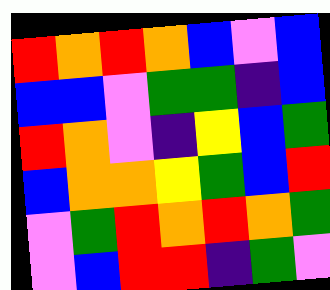[["red", "orange", "red", "orange", "blue", "violet", "blue"], ["blue", "blue", "violet", "green", "green", "indigo", "blue"], ["red", "orange", "violet", "indigo", "yellow", "blue", "green"], ["blue", "orange", "orange", "yellow", "green", "blue", "red"], ["violet", "green", "red", "orange", "red", "orange", "green"], ["violet", "blue", "red", "red", "indigo", "green", "violet"]]